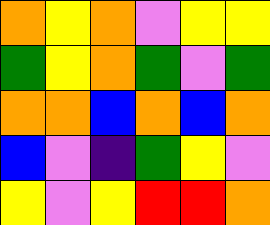[["orange", "yellow", "orange", "violet", "yellow", "yellow"], ["green", "yellow", "orange", "green", "violet", "green"], ["orange", "orange", "blue", "orange", "blue", "orange"], ["blue", "violet", "indigo", "green", "yellow", "violet"], ["yellow", "violet", "yellow", "red", "red", "orange"]]